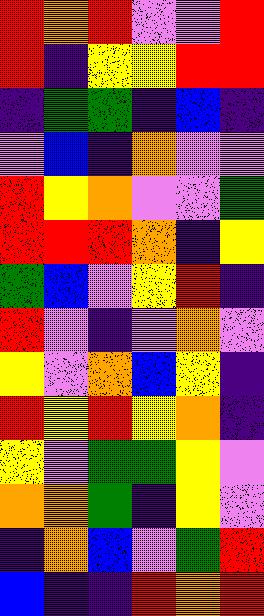[["red", "orange", "red", "violet", "violet", "red"], ["red", "indigo", "yellow", "yellow", "red", "red"], ["indigo", "green", "green", "indigo", "blue", "indigo"], ["violet", "blue", "indigo", "orange", "violet", "violet"], ["red", "yellow", "orange", "violet", "violet", "green"], ["red", "red", "red", "orange", "indigo", "yellow"], ["green", "blue", "violet", "yellow", "red", "indigo"], ["red", "violet", "indigo", "violet", "orange", "violet"], ["yellow", "violet", "orange", "blue", "yellow", "indigo"], ["red", "yellow", "red", "yellow", "orange", "indigo"], ["yellow", "violet", "green", "green", "yellow", "violet"], ["orange", "orange", "green", "indigo", "yellow", "violet"], ["indigo", "orange", "blue", "violet", "green", "red"], ["blue", "indigo", "indigo", "red", "orange", "red"]]